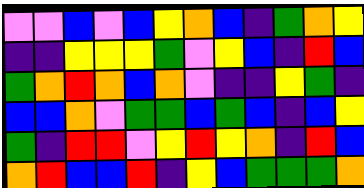[["violet", "violet", "blue", "violet", "blue", "yellow", "orange", "blue", "indigo", "green", "orange", "yellow"], ["indigo", "indigo", "yellow", "yellow", "yellow", "green", "violet", "yellow", "blue", "indigo", "red", "blue"], ["green", "orange", "red", "orange", "blue", "orange", "violet", "indigo", "indigo", "yellow", "green", "indigo"], ["blue", "blue", "orange", "violet", "green", "green", "blue", "green", "blue", "indigo", "blue", "yellow"], ["green", "indigo", "red", "red", "violet", "yellow", "red", "yellow", "orange", "indigo", "red", "blue"], ["orange", "red", "blue", "blue", "red", "indigo", "yellow", "blue", "green", "green", "green", "orange"]]